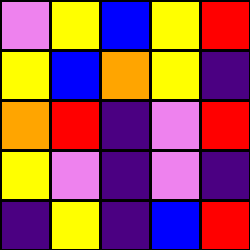[["violet", "yellow", "blue", "yellow", "red"], ["yellow", "blue", "orange", "yellow", "indigo"], ["orange", "red", "indigo", "violet", "red"], ["yellow", "violet", "indigo", "violet", "indigo"], ["indigo", "yellow", "indigo", "blue", "red"]]